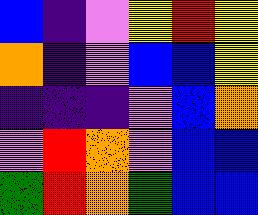[["blue", "indigo", "violet", "yellow", "red", "yellow"], ["orange", "indigo", "violet", "blue", "blue", "yellow"], ["indigo", "indigo", "indigo", "violet", "blue", "orange"], ["violet", "red", "orange", "violet", "blue", "blue"], ["green", "red", "orange", "green", "blue", "blue"]]